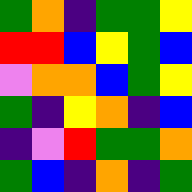[["green", "orange", "indigo", "green", "green", "yellow"], ["red", "red", "blue", "yellow", "green", "blue"], ["violet", "orange", "orange", "blue", "green", "yellow"], ["green", "indigo", "yellow", "orange", "indigo", "blue"], ["indigo", "violet", "red", "green", "green", "orange"], ["green", "blue", "indigo", "orange", "indigo", "green"]]